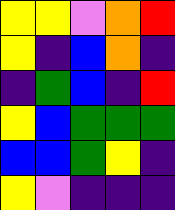[["yellow", "yellow", "violet", "orange", "red"], ["yellow", "indigo", "blue", "orange", "indigo"], ["indigo", "green", "blue", "indigo", "red"], ["yellow", "blue", "green", "green", "green"], ["blue", "blue", "green", "yellow", "indigo"], ["yellow", "violet", "indigo", "indigo", "indigo"]]